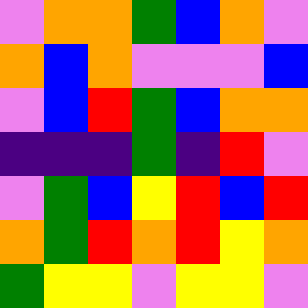[["violet", "orange", "orange", "green", "blue", "orange", "violet"], ["orange", "blue", "orange", "violet", "violet", "violet", "blue"], ["violet", "blue", "red", "green", "blue", "orange", "orange"], ["indigo", "indigo", "indigo", "green", "indigo", "red", "violet"], ["violet", "green", "blue", "yellow", "red", "blue", "red"], ["orange", "green", "red", "orange", "red", "yellow", "orange"], ["green", "yellow", "yellow", "violet", "yellow", "yellow", "violet"]]